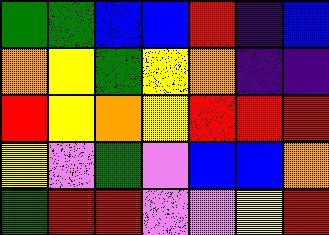[["green", "green", "blue", "blue", "red", "indigo", "blue"], ["orange", "yellow", "green", "yellow", "orange", "indigo", "indigo"], ["red", "yellow", "orange", "yellow", "red", "red", "red"], ["yellow", "violet", "green", "violet", "blue", "blue", "orange"], ["green", "red", "red", "violet", "violet", "yellow", "red"]]